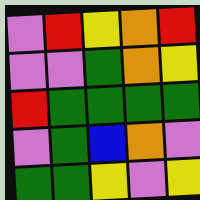[["violet", "red", "yellow", "orange", "red"], ["violet", "violet", "green", "orange", "yellow"], ["red", "green", "green", "green", "green"], ["violet", "green", "blue", "orange", "violet"], ["green", "green", "yellow", "violet", "yellow"]]